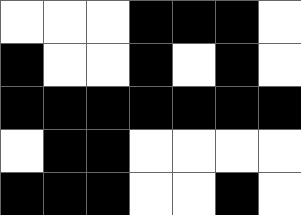[["white", "white", "white", "black", "black", "black", "white"], ["black", "white", "white", "black", "white", "black", "white"], ["black", "black", "black", "black", "black", "black", "black"], ["white", "black", "black", "white", "white", "white", "white"], ["black", "black", "black", "white", "white", "black", "white"]]